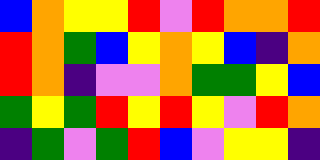[["blue", "orange", "yellow", "yellow", "red", "violet", "red", "orange", "orange", "red"], ["red", "orange", "green", "blue", "yellow", "orange", "yellow", "blue", "indigo", "orange"], ["red", "orange", "indigo", "violet", "violet", "orange", "green", "green", "yellow", "blue"], ["green", "yellow", "green", "red", "yellow", "red", "yellow", "violet", "red", "orange"], ["indigo", "green", "violet", "green", "red", "blue", "violet", "yellow", "yellow", "indigo"]]